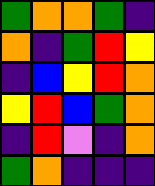[["green", "orange", "orange", "green", "indigo"], ["orange", "indigo", "green", "red", "yellow"], ["indigo", "blue", "yellow", "red", "orange"], ["yellow", "red", "blue", "green", "orange"], ["indigo", "red", "violet", "indigo", "orange"], ["green", "orange", "indigo", "indigo", "indigo"]]